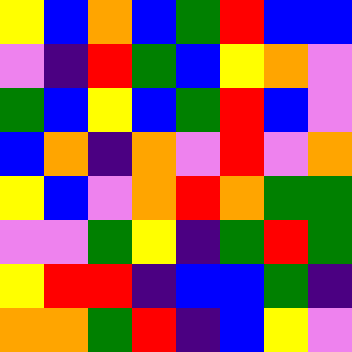[["yellow", "blue", "orange", "blue", "green", "red", "blue", "blue"], ["violet", "indigo", "red", "green", "blue", "yellow", "orange", "violet"], ["green", "blue", "yellow", "blue", "green", "red", "blue", "violet"], ["blue", "orange", "indigo", "orange", "violet", "red", "violet", "orange"], ["yellow", "blue", "violet", "orange", "red", "orange", "green", "green"], ["violet", "violet", "green", "yellow", "indigo", "green", "red", "green"], ["yellow", "red", "red", "indigo", "blue", "blue", "green", "indigo"], ["orange", "orange", "green", "red", "indigo", "blue", "yellow", "violet"]]